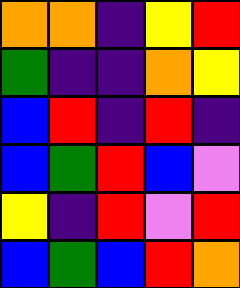[["orange", "orange", "indigo", "yellow", "red"], ["green", "indigo", "indigo", "orange", "yellow"], ["blue", "red", "indigo", "red", "indigo"], ["blue", "green", "red", "blue", "violet"], ["yellow", "indigo", "red", "violet", "red"], ["blue", "green", "blue", "red", "orange"]]